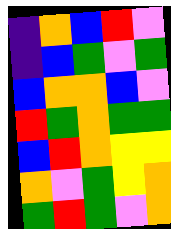[["indigo", "orange", "blue", "red", "violet"], ["indigo", "blue", "green", "violet", "green"], ["blue", "orange", "orange", "blue", "violet"], ["red", "green", "orange", "green", "green"], ["blue", "red", "orange", "yellow", "yellow"], ["orange", "violet", "green", "yellow", "orange"], ["green", "red", "green", "violet", "orange"]]